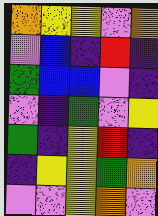[["orange", "yellow", "yellow", "violet", "orange"], ["violet", "blue", "indigo", "red", "indigo"], ["green", "blue", "blue", "violet", "indigo"], ["violet", "indigo", "green", "violet", "yellow"], ["green", "indigo", "yellow", "red", "indigo"], ["indigo", "yellow", "yellow", "green", "orange"], ["violet", "violet", "yellow", "orange", "violet"]]